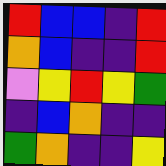[["red", "blue", "blue", "indigo", "red"], ["orange", "blue", "indigo", "indigo", "red"], ["violet", "yellow", "red", "yellow", "green"], ["indigo", "blue", "orange", "indigo", "indigo"], ["green", "orange", "indigo", "indigo", "yellow"]]